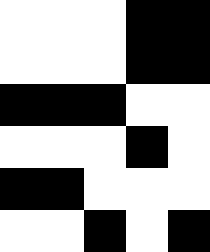[["white", "white", "white", "black", "black"], ["white", "white", "white", "black", "black"], ["black", "black", "black", "white", "white"], ["white", "white", "white", "black", "white"], ["black", "black", "white", "white", "white"], ["white", "white", "black", "white", "black"]]